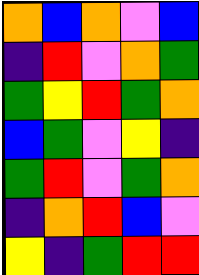[["orange", "blue", "orange", "violet", "blue"], ["indigo", "red", "violet", "orange", "green"], ["green", "yellow", "red", "green", "orange"], ["blue", "green", "violet", "yellow", "indigo"], ["green", "red", "violet", "green", "orange"], ["indigo", "orange", "red", "blue", "violet"], ["yellow", "indigo", "green", "red", "red"]]